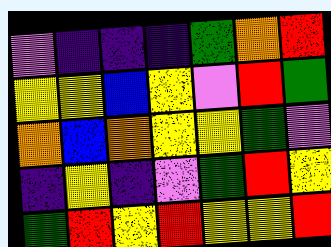[["violet", "indigo", "indigo", "indigo", "green", "orange", "red"], ["yellow", "yellow", "blue", "yellow", "violet", "red", "green"], ["orange", "blue", "orange", "yellow", "yellow", "green", "violet"], ["indigo", "yellow", "indigo", "violet", "green", "red", "yellow"], ["green", "red", "yellow", "red", "yellow", "yellow", "red"]]